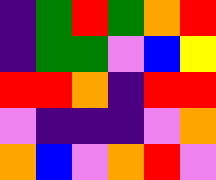[["indigo", "green", "red", "green", "orange", "red"], ["indigo", "green", "green", "violet", "blue", "yellow"], ["red", "red", "orange", "indigo", "red", "red"], ["violet", "indigo", "indigo", "indigo", "violet", "orange"], ["orange", "blue", "violet", "orange", "red", "violet"]]